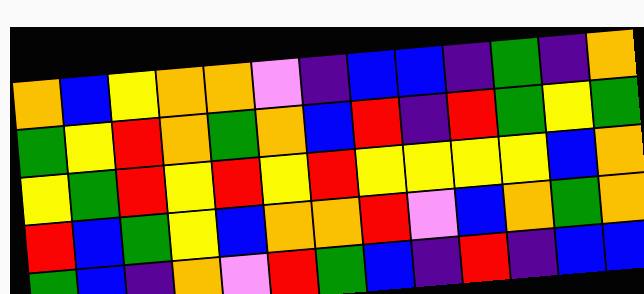[["orange", "blue", "yellow", "orange", "orange", "violet", "indigo", "blue", "blue", "indigo", "green", "indigo", "orange"], ["green", "yellow", "red", "orange", "green", "orange", "blue", "red", "indigo", "red", "green", "yellow", "green"], ["yellow", "green", "red", "yellow", "red", "yellow", "red", "yellow", "yellow", "yellow", "yellow", "blue", "orange"], ["red", "blue", "green", "yellow", "blue", "orange", "orange", "red", "violet", "blue", "orange", "green", "orange"], ["green", "blue", "indigo", "orange", "violet", "red", "green", "blue", "indigo", "red", "indigo", "blue", "blue"]]